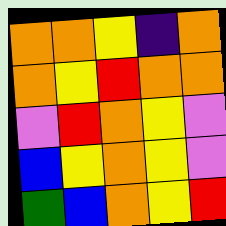[["orange", "orange", "yellow", "indigo", "orange"], ["orange", "yellow", "red", "orange", "orange"], ["violet", "red", "orange", "yellow", "violet"], ["blue", "yellow", "orange", "yellow", "violet"], ["green", "blue", "orange", "yellow", "red"]]